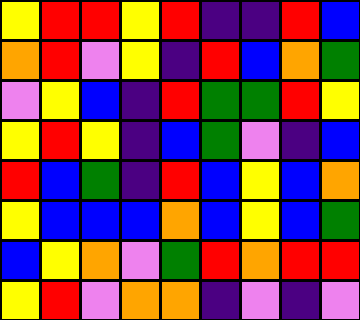[["yellow", "red", "red", "yellow", "red", "indigo", "indigo", "red", "blue"], ["orange", "red", "violet", "yellow", "indigo", "red", "blue", "orange", "green"], ["violet", "yellow", "blue", "indigo", "red", "green", "green", "red", "yellow"], ["yellow", "red", "yellow", "indigo", "blue", "green", "violet", "indigo", "blue"], ["red", "blue", "green", "indigo", "red", "blue", "yellow", "blue", "orange"], ["yellow", "blue", "blue", "blue", "orange", "blue", "yellow", "blue", "green"], ["blue", "yellow", "orange", "violet", "green", "red", "orange", "red", "red"], ["yellow", "red", "violet", "orange", "orange", "indigo", "violet", "indigo", "violet"]]